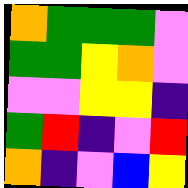[["orange", "green", "green", "green", "violet"], ["green", "green", "yellow", "orange", "violet"], ["violet", "violet", "yellow", "yellow", "indigo"], ["green", "red", "indigo", "violet", "red"], ["orange", "indigo", "violet", "blue", "yellow"]]